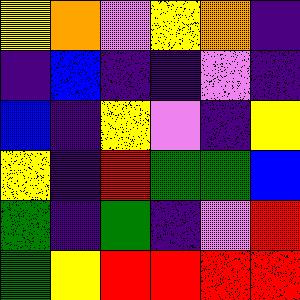[["yellow", "orange", "violet", "yellow", "orange", "indigo"], ["indigo", "blue", "indigo", "indigo", "violet", "indigo"], ["blue", "indigo", "yellow", "violet", "indigo", "yellow"], ["yellow", "indigo", "red", "green", "green", "blue"], ["green", "indigo", "green", "indigo", "violet", "red"], ["green", "yellow", "red", "red", "red", "red"]]